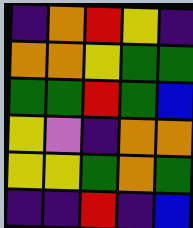[["indigo", "orange", "red", "yellow", "indigo"], ["orange", "orange", "yellow", "green", "green"], ["green", "green", "red", "green", "blue"], ["yellow", "violet", "indigo", "orange", "orange"], ["yellow", "yellow", "green", "orange", "green"], ["indigo", "indigo", "red", "indigo", "blue"]]